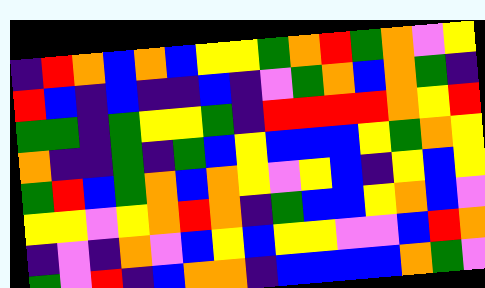[["indigo", "red", "orange", "blue", "orange", "blue", "yellow", "yellow", "green", "orange", "red", "green", "orange", "violet", "yellow"], ["red", "blue", "indigo", "blue", "indigo", "indigo", "blue", "indigo", "violet", "green", "orange", "blue", "orange", "green", "indigo"], ["green", "green", "indigo", "green", "yellow", "yellow", "green", "indigo", "red", "red", "red", "red", "orange", "yellow", "red"], ["orange", "indigo", "indigo", "green", "indigo", "green", "blue", "yellow", "blue", "blue", "blue", "yellow", "green", "orange", "yellow"], ["green", "red", "blue", "green", "orange", "blue", "orange", "yellow", "violet", "yellow", "blue", "indigo", "yellow", "blue", "yellow"], ["yellow", "yellow", "violet", "yellow", "orange", "red", "orange", "indigo", "green", "blue", "blue", "yellow", "orange", "blue", "violet"], ["indigo", "violet", "indigo", "orange", "violet", "blue", "yellow", "blue", "yellow", "yellow", "violet", "violet", "blue", "red", "orange"], ["green", "violet", "red", "indigo", "blue", "orange", "orange", "indigo", "blue", "blue", "blue", "blue", "orange", "green", "violet"]]